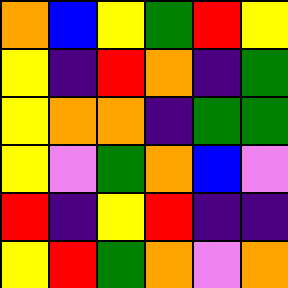[["orange", "blue", "yellow", "green", "red", "yellow"], ["yellow", "indigo", "red", "orange", "indigo", "green"], ["yellow", "orange", "orange", "indigo", "green", "green"], ["yellow", "violet", "green", "orange", "blue", "violet"], ["red", "indigo", "yellow", "red", "indigo", "indigo"], ["yellow", "red", "green", "orange", "violet", "orange"]]